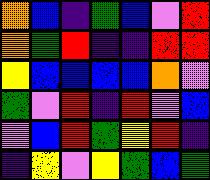[["orange", "blue", "indigo", "green", "blue", "violet", "red"], ["orange", "green", "red", "indigo", "indigo", "red", "red"], ["yellow", "blue", "blue", "blue", "blue", "orange", "violet"], ["green", "violet", "red", "indigo", "red", "violet", "blue"], ["violet", "blue", "red", "green", "yellow", "red", "indigo"], ["indigo", "yellow", "violet", "yellow", "green", "blue", "green"]]